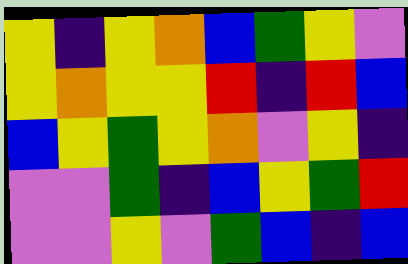[["yellow", "indigo", "yellow", "orange", "blue", "green", "yellow", "violet"], ["yellow", "orange", "yellow", "yellow", "red", "indigo", "red", "blue"], ["blue", "yellow", "green", "yellow", "orange", "violet", "yellow", "indigo"], ["violet", "violet", "green", "indigo", "blue", "yellow", "green", "red"], ["violet", "violet", "yellow", "violet", "green", "blue", "indigo", "blue"]]